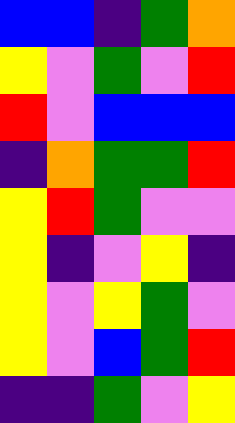[["blue", "blue", "indigo", "green", "orange"], ["yellow", "violet", "green", "violet", "red"], ["red", "violet", "blue", "blue", "blue"], ["indigo", "orange", "green", "green", "red"], ["yellow", "red", "green", "violet", "violet"], ["yellow", "indigo", "violet", "yellow", "indigo"], ["yellow", "violet", "yellow", "green", "violet"], ["yellow", "violet", "blue", "green", "red"], ["indigo", "indigo", "green", "violet", "yellow"]]